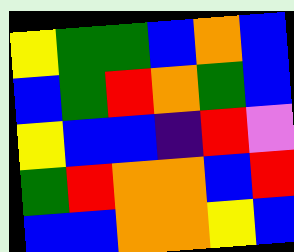[["yellow", "green", "green", "blue", "orange", "blue"], ["blue", "green", "red", "orange", "green", "blue"], ["yellow", "blue", "blue", "indigo", "red", "violet"], ["green", "red", "orange", "orange", "blue", "red"], ["blue", "blue", "orange", "orange", "yellow", "blue"]]